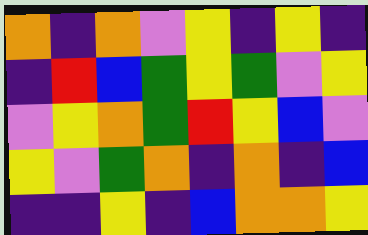[["orange", "indigo", "orange", "violet", "yellow", "indigo", "yellow", "indigo"], ["indigo", "red", "blue", "green", "yellow", "green", "violet", "yellow"], ["violet", "yellow", "orange", "green", "red", "yellow", "blue", "violet"], ["yellow", "violet", "green", "orange", "indigo", "orange", "indigo", "blue"], ["indigo", "indigo", "yellow", "indigo", "blue", "orange", "orange", "yellow"]]